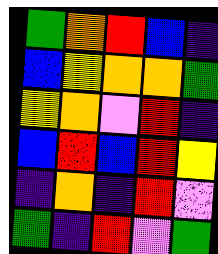[["green", "orange", "red", "blue", "indigo"], ["blue", "yellow", "orange", "orange", "green"], ["yellow", "orange", "violet", "red", "indigo"], ["blue", "red", "blue", "red", "yellow"], ["indigo", "orange", "indigo", "red", "violet"], ["green", "indigo", "red", "violet", "green"]]